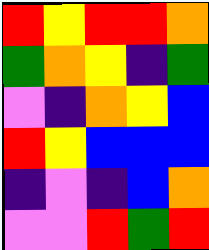[["red", "yellow", "red", "red", "orange"], ["green", "orange", "yellow", "indigo", "green"], ["violet", "indigo", "orange", "yellow", "blue"], ["red", "yellow", "blue", "blue", "blue"], ["indigo", "violet", "indigo", "blue", "orange"], ["violet", "violet", "red", "green", "red"]]